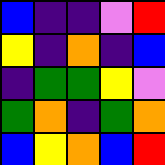[["blue", "indigo", "indigo", "violet", "red"], ["yellow", "indigo", "orange", "indigo", "blue"], ["indigo", "green", "green", "yellow", "violet"], ["green", "orange", "indigo", "green", "orange"], ["blue", "yellow", "orange", "blue", "red"]]